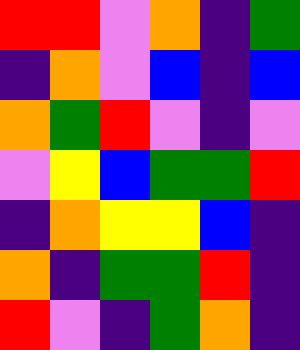[["red", "red", "violet", "orange", "indigo", "green"], ["indigo", "orange", "violet", "blue", "indigo", "blue"], ["orange", "green", "red", "violet", "indigo", "violet"], ["violet", "yellow", "blue", "green", "green", "red"], ["indigo", "orange", "yellow", "yellow", "blue", "indigo"], ["orange", "indigo", "green", "green", "red", "indigo"], ["red", "violet", "indigo", "green", "orange", "indigo"]]